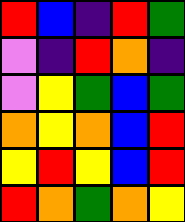[["red", "blue", "indigo", "red", "green"], ["violet", "indigo", "red", "orange", "indigo"], ["violet", "yellow", "green", "blue", "green"], ["orange", "yellow", "orange", "blue", "red"], ["yellow", "red", "yellow", "blue", "red"], ["red", "orange", "green", "orange", "yellow"]]